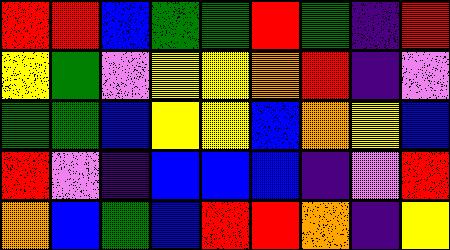[["red", "red", "blue", "green", "green", "red", "green", "indigo", "red"], ["yellow", "green", "violet", "yellow", "yellow", "orange", "red", "indigo", "violet"], ["green", "green", "blue", "yellow", "yellow", "blue", "orange", "yellow", "blue"], ["red", "violet", "indigo", "blue", "blue", "blue", "indigo", "violet", "red"], ["orange", "blue", "green", "blue", "red", "red", "orange", "indigo", "yellow"]]